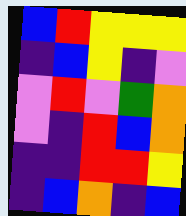[["blue", "red", "yellow", "yellow", "yellow"], ["indigo", "blue", "yellow", "indigo", "violet"], ["violet", "red", "violet", "green", "orange"], ["violet", "indigo", "red", "blue", "orange"], ["indigo", "indigo", "red", "red", "yellow"], ["indigo", "blue", "orange", "indigo", "blue"]]